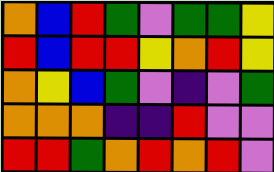[["orange", "blue", "red", "green", "violet", "green", "green", "yellow"], ["red", "blue", "red", "red", "yellow", "orange", "red", "yellow"], ["orange", "yellow", "blue", "green", "violet", "indigo", "violet", "green"], ["orange", "orange", "orange", "indigo", "indigo", "red", "violet", "violet"], ["red", "red", "green", "orange", "red", "orange", "red", "violet"]]